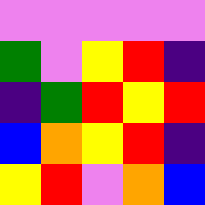[["violet", "violet", "violet", "violet", "violet"], ["green", "violet", "yellow", "red", "indigo"], ["indigo", "green", "red", "yellow", "red"], ["blue", "orange", "yellow", "red", "indigo"], ["yellow", "red", "violet", "orange", "blue"]]